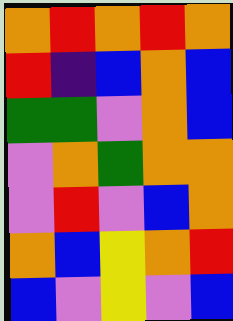[["orange", "red", "orange", "red", "orange"], ["red", "indigo", "blue", "orange", "blue"], ["green", "green", "violet", "orange", "blue"], ["violet", "orange", "green", "orange", "orange"], ["violet", "red", "violet", "blue", "orange"], ["orange", "blue", "yellow", "orange", "red"], ["blue", "violet", "yellow", "violet", "blue"]]